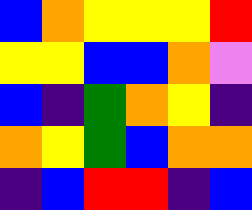[["blue", "orange", "yellow", "yellow", "yellow", "red"], ["yellow", "yellow", "blue", "blue", "orange", "violet"], ["blue", "indigo", "green", "orange", "yellow", "indigo"], ["orange", "yellow", "green", "blue", "orange", "orange"], ["indigo", "blue", "red", "red", "indigo", "blue"]]